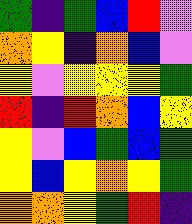[["green", "indigo", "green", "blue", "red", "violet"], ["orange", "yellow", "indigo", "orange", "blue", "violet"], ["yellow", "violet", "yellow", "yellow", "yellow", "green"], ["red", "indigo", "red", "orange", "blue", "yellow"], ["yellow", "violet", "blue", "green", "blue", "green"], ["yellow", "blue", "yellow", "orange", "yellow", "green"], ["orange", "orange", "yellow", "green", "red", "indigo"]]